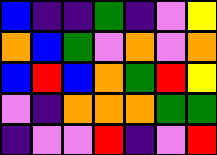[["blue", "indigo", "indigo", "green", "indigo", "violet", "yellow"], ["orange", "blue", "green", "violet", "orange", "violet", "orange"], ["blue", "red", "blue", "orange", "green", "red", "yellow"], ["violet", "indigo", "orange", "orange", "orange", "green", "green"], ["indigo", "violet", "violet", "red", "indigo", "violet", "red"]]